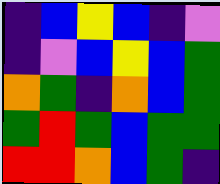[["indigo", "blue", "yellow", "blue", "indigo", "violet"], ["indigo", "violet", "blue", "yellow", "blue", "green"], ["orange", "green", "indigo", "orange", "blue", "green"], ["green", "red", "green", "blue", "green", "green"], ["red", "red", "orange", "blue", "green", "indigo"]]